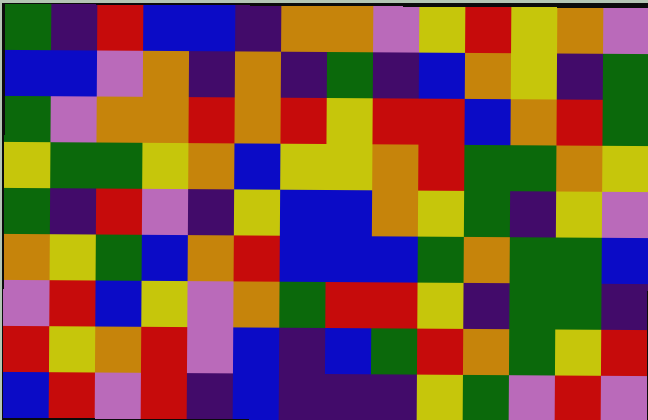[["green", "indigo", "red", "blue", "blue", "indigo", "orange", "orange", "violet", "yellow", "red", "yellow", "orange", "violet"], ["blue", "blue", "violet", "orange", "indigo", "orange", "indigo", "green", "indigo", "blue", "orange", "yellow", "indigo", "green"], ["green", "violet", "orange", "orange", "red", "orange", "red", "yellow", "red", "red", "blue", "orange", "red", "green"], ["yellow", "green", "green", "yellow", "orange", "blue", "yellow", "yellow", "orange", "red", "green", "green", "orange", "yellow"], ["green", "indigo", "red", "violet", "indigo", "yellow", "blue", "blue", "orange", "yellow", "green", "indigo", "yellow", "violet"], ["orange", "yellow", "green", "blue", "orange", "red", "blue", "blue", "blue", "green", "orange", "green", "green", "blue"], ["violet", "red", "blue", "yellow", "violet", "orange", "green", "red", "red", "yellow", "indigo", "green", "green", "indigo"], ["red", "yellow", "orange", "red", "violet", "blue", "indigo", "blue", "green", "red", "orange", "green", "yellow", "red"], ["blue", "red", "violet", "red", "indigo", "blue", "indigo", "indigo", "indigo", "yellow", "green", "violet", "red", "violet"]]